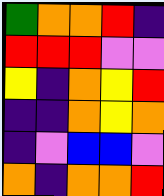[["green", "orange", "orange", "red", "indigo"], ["red", "red", "red", "violet", "violet"], ["yellow", "indigo", "orange", "yellow", "red"], ["indigo", "indigo", "orange", "yellow", "orange"], ["indigo", "violet", "blue", "blue", "violet"], ["orange", "indigo", "orange", "orange", "red"]]